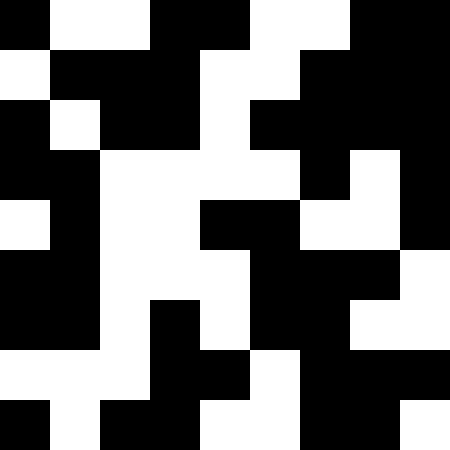[["black", "white", "white", "black", "black", "white", "white", "black", "black"], ["white", "black", "black", "black", "white", "white", "black", "black", "black"], ["black", "white", "black", "black", "white", "black", "black", "black", "black"], ["black", "black", "white", "white", "white", "white", "black", "white", "black"], ["white", "black", "white", "white", "black", "black", "white", "white", "black"], ["black", "black", "white", "white", "white", "black", "black", "black", "white"], ["black", "black", "white", "black", "white", "black", "black", "white", "white"], ["white", "white", "white", "black", "black", "white", "black", "black", "black"], ["black", "white", "black", "black", "white", "white", "black", "black", "white"]]